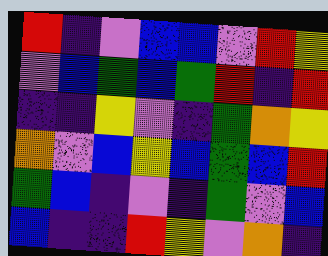[["red", "indigo", "violet", "blue", "blue", "violet", "red", "yellow"], ["violet", "blue", "green", "blue", "green", "red", "indigo", "red"], ["indigo", "indigo", "yellow", "violet", "indigo", "green", "orange", "yellow"], ["orange", "violet", "blue", "yellow", "blue", "green", "blue", "red"], ["green", "blue", "indigo", "violet", "indigo", "green", "violet", "blue"], ["blue", "indigo", "indigo", "red", "yellow", "violet", "orange", "indigo"]]